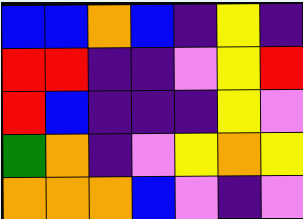[["blue", "blue", "orange", "blue", "indigo", "yellow", "indigo"], ["red", "red", "indigo", "indigo", "violet", "yellow", "red"], ["red", "blue", "indigo", "indigo", "indigo", "yellow", "violet"], ["green", "orange", "indigo", "violet", "yellow", "orange", "yellow"], ["orange", "orange", "orange", "blue", "violet", "indigo", "violet"]]